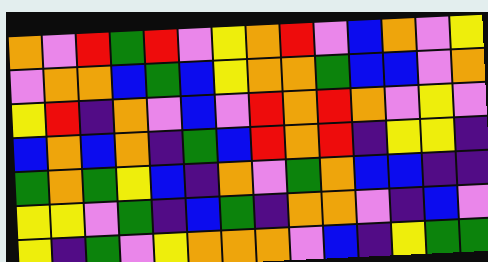[["orange", "violet", "red", "green", "red", "violet", "yellow", "orange", "red", "violet", "blue", "orange", "violet", "yellow"], ["violet", "orange", "orange", "blue", "green", "blue", "yellow", "orange", "orange", "green", "blue", "blue", "violet", "orange"], ["yellow", "red", "indigo", "orange", "violet", "blue", "violet", "red", "orange", "red", "orange", "violet", "yellow", "violet"], ["blue", "orange", "blue", "orange", "indigo", "green", "blue", "red", "orange", "red", "indigo", "yellow", "yellow", "indigo"], ["green", "orange", "green", "yellow", "blue", "indigo", "orange", "violet", "green", "orange", "blue", "blue", "indigo", "indigo"], ["yellow", "yellow", "violet", "green", "indigo", "blue", "green", "indigo", "orange", "orange", "violet", "indigo", "blue", "violet"], ["yellow", "indigo", "green", "violet", "yellow", "orange", "orange", "orange", "violet", "blue", "indigo", "yellow", "green", "green"]]